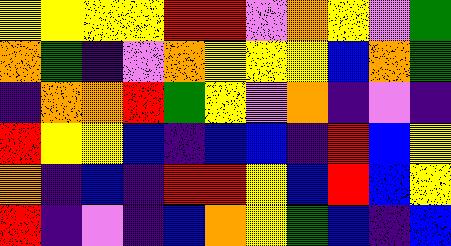[["yellow", "yellow", "yellow", "yellow", "red", "red", "violet", "orange", "yellow", "violet", "green"], ["orange", "green", "indigo", "violet", "orange", "yellow", "yellow", "yellow", "blue", "orange", "green"], ["indigo", "orange", "orange", "red", "green", "yellow", "violet", "orange", "indigo", "violet", "indigo"], ["red", "yellow", "yellow", "blue", "indigo", "blue", "blue", "indigo", "red", "blue", "yellow"], ["orange", "indigo", "blue", "indigo", "red", "red", "yellow", "blue", "red", "blue", "yellow"], ["red", "indigo", "violet", "indigo", "blue", "orange", "yellow", "green", "blue", "indigo", "blue"]]